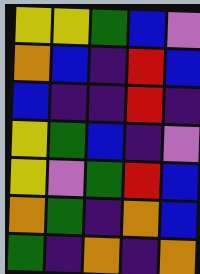[["yellow", "yellow", "green", "blue", "violet"], ["orange", "blue", "indigo", "red", "blue"], ["blue", "indigo", "indigo", "red", "indigo"], ["yellow", "green", "blue", "indigo", "violet"], ["yellow", "violet", "green", "red", "blue"], ["orange", "green", "indigo", "orange", "blue"], ["green", "indigo", "orange", "indigo", "orange"]]